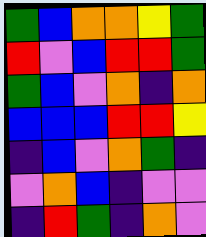[["green", "blue", "orange", "orange", "yellow", "green"], ["red", "violet", "blue", "red", "red", "green"], ["green", "blue", "violet", "orange", "indigo", "orange"], ["blue", "blue", "blue", "red", "red", "yellow"], ["indigo", "blue", "violet", "orange", "green", "indigo"], ["violet", "orange", "blue", "indigo", "violet", "violet"], ["indigo", "red", "green", "indigo", "orange", "violet"]]